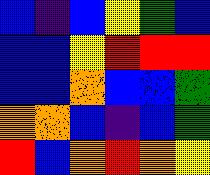[["blue", "indigo", "blue", "yellow", "green", "blue"], ["blue", "blue", "yellow", "red", "red", "red"], ["blue", "blue", "orange", "blue", "blue", "green"], ["orange", "orange", "blue", "indigo", "blue", "green"], ["red", "blue", "orange", "red", "orange", "yellow"]]